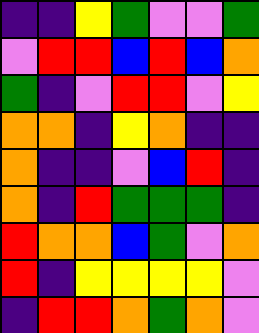[["indigo", "indigo", "yellow", "green", "violet", "violet", "green"], ["violet", "red", "red", "blue", "red", "blue", "orange"], ["green", "indigo", "violet", "red", "red", "violet", "yellow"], ["orange", "orange", "indigo", "yellow", "orange", "indigo", "indigo"], ["orange", "indigo", "indigo", "violet", "blue", "red", "indigo"], ["orange", "indigo", "red", "green", "green", "green", "indigo"], ["red", "orange", "orange", "blue", "green", "violet", "orange"], ["red", "indigo", "yellow", "yellow", "yellow", "yellow", "violet"], ["indigo", "red", "red", "orange", "green", "orange", "violet"]]